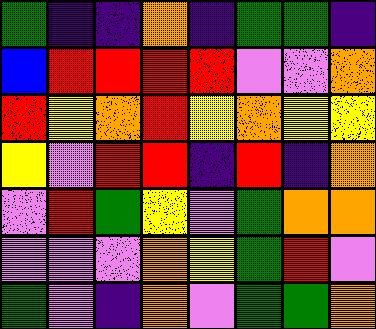[["green", "indigo", "indigo", "orange", "indigo", "green", "green", "indigo"], ["blue", "red", "red", "red", "red", "violet", "violet", "orange"], ["red", "yellow", "orange", "red", "yellow", "orange", "yellow", "yellow"], ["yellow", "violet", "red", "red", "indigo", "red", "indigo", "orange"], ["violet", "red", "green", "yellow", "violet", "green", "orange", "orange"], ["violet", "violet", "violet", "orange", "yellow", "green", "red", "violet"], ["green", "violet", "indigo", "orange", "violet", "green", "green", "orange"]]